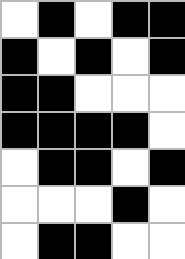[["white", "black", "white", "black", "black"], ["black", "white", "black", "white", "black"], ["black", "black", "white", "white", "white"], ["black", "black", "black", "black", "white"], ["white", "black", "black", "white", "black"], ["white", "white", "white", "black", "white"], ["white", "black", "black", "white", "white"]]